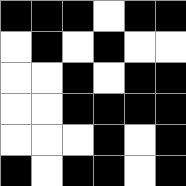[["black", "black", "black", "white", "black", "black"], ["white", "black", "white", "black", "white", "white"], ["white", "white", "black", "white", "black", "black"], ["white", "white", "black", "black", "black", "black"], ["white", "white", "white", "black", "white", "black"], ["black", "white", "black", "black", "white", "black"]]